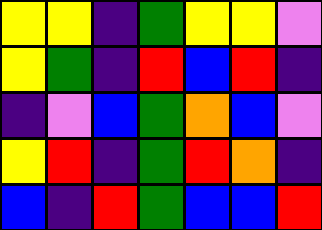[["yellow", "yellow", "indigo", "green", "yellow", "yellow", "violet"], ["yellow", "green", "indigo", "red", "blue", "red", "indigo"], ["indigo", "violet", "blue", "green", "orange", "blue", "violet"], ["yellow", "red", "indigo", "green", "red", "orange", "indigo"], ["blue", "indigo", "red", "green", "blue", "blue", "red"]]